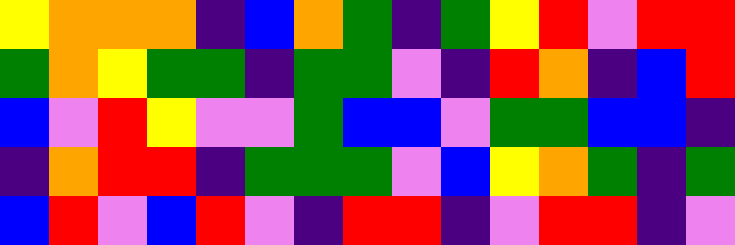[["yellow", "orange", "orange", "orange", "indigo", "blue", "orange", "green", "indigo", "green", "yellow", "red", "violet", "red", "red"], ["green", "orange", "yellow", "green", "green", "indigo", "green", "green", "violet", "indigo", "red", "orange", "indigo", "blue", "red"], ["blue", "violet", "red", "yellow", "violet", "violet", "green", "blue", "blue", "violet", "green", "green", "blue", "blue", "indigo"], ["indigo", "orange", "red", "red", "indigo", "green", "green", "green", "violet", "blue", "yellow", "orange", "green", "indigo", "green"], ["blue", "red", "violet", "blue", "red", "violet", "indigo", "red", "red", "indigo", "violet", "red", "red", "indigo", "violet"]]